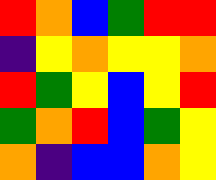[["red", "orange", "blue", "green", "red", "red"], ["indigo", "yellow", "orange", "yellow", "yellow", "orange"], ["red", "green", "yellow", "blue", "yellow", "red"], ["green", "orange", "red", "blue", "green", "yellow"], ["orange", "indigo", "blue", "blue", "orange", "yellow"]]